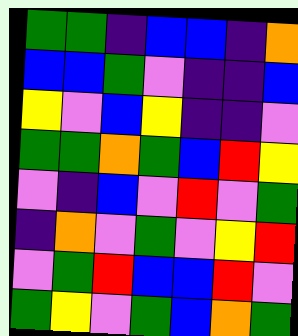[["green", "green", "indigo", "blue", "blue", "indigo", "orange"], ["blue", "blue", "green", "violet", "indigo", "indigo", "blue"], ["yellow", "violet", "blue", "yellow", "indigo", "indigo", "violet"], ["green", "green", "orange", "green", "blue", "red", "yellow"], ["violet", "indigo", "blue", "violet", "red", "violet", "green"], ["indigo", "orange", "violet", "green", "violet", "yellow", "red"], ["violet", "green", "red", "blue", "blue", "red", "violet"], ["green", "yellow", "violet", "green", "blue", "orange", "green"]]